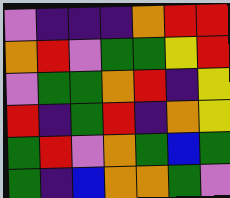[["violet", "indigo", "indigo", "indigo", "orange", "red", "red"], ["orange", "red", "violet", "green", "green", "yellow", "red"], ["violet", "green", "green", "orange", "red", "indigo", "yellow"], ["red", "indigo", "green", "red", "indigo", "orange", "yellow"], ["green", "red", "violet", "orange", "green", "blue", "green"], ["green", "indigo", "blue", "orange", "orange", "green", "violet"]]